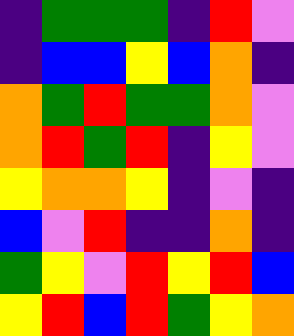[["indigo", "green", "green", "green", "indigo", "red", "violet"], ["indigo", "blue", "blue", "yellow", "blue", "orange", "indigo"], ["orange", "green", "red", "green", "green", "orange", "violet"], ["orange", "red", "green", "red", "indigo", "yellow", "violet"], ["yellow", "orange", "orange", "yellow", "indigo", "violet", "indigo"], ["blue", "violet", "red", "indigo", "indigo", "orange", "indigo"], ["green", "yellow", "violet", "red", "yellow", "red", "blue"], ["yellow", "red", "blue", "red", "green", "yellow", "orange"]]